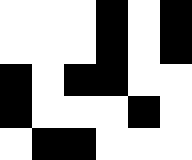[["white", "white", "white", "black", "white", "black"], ["white", "white", "white", "black", "white", "black"], ["black", "white", "black", "black", "white", "white"], ["black", "white", "white", "white", "black", "white"], ["white", "black", "black", "white", "white", "white"]]